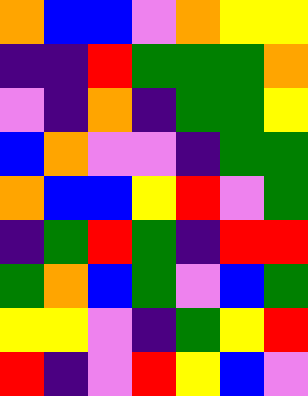[["orange", "blue", "blue", "violet", "orange", "yellow", "yellow"], ["indigo", "indigo", "red", "green", "green", "green", "orange"], ["violet", "indigo", "orange", "indigo", "green", "green", "yellow"], ["blue", "orange", "violet", "violet", "indigo", "green", "green"], ["orange", "blue", "blue", "yellow", "red", "violet", "green"], ["indigo", "green", "red", "green", "indigo", "red", "red"], ["green", "orange", "blue", "green", "violet", "blue", "green"], ["yellow", "yellow", "violet", "indigo", "green", "yellow", "red"], ["red", "indigo", "violet", "red", "yellow", "blue", "violet"]]